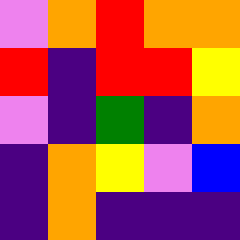[["violet", "orange", "red", "orange", "orange"], ["red", "indigo", "red", "red", "yellow"], ["violet", "indigo", "green", "indigo", "orange"], ["indigo", "orange", "yellow", "violet", "blue"], ["indigo", "orange", "indigo", "indigo", "indigo"]]